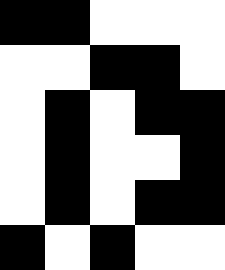[["black", "black", "white", "white", "white"], ["white", "white", "black", "black", "white"], ["white", "black", "white", "black", "black"], ["white", "black", "white", "white", "black"], ["white", "black", "white", "black", "black"], ["black", "white", "black", "white", "white"]]